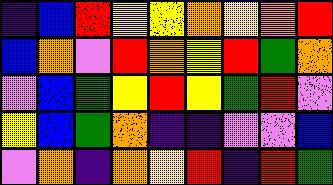[["indigo", "blue", "red", "yellow", "yellow", "orange", "yellow", "orange", "red"], ["blue", "orange", "violet", "red", "orange", "yellow", "red", "green", "orange"], ["violet", "blue", "green", "yellow", "red", "yellow", "green", "red", "violet"], ["yellow", "blue", "green", "orange", "indigo", "indigo", "violet", "violet", "blue"], ["violet", "orange", "indigo", "orange", "yellow", "red", "indigo", "red", "green"]]